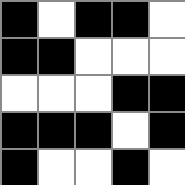[["black", "white", "black", "black", "white"], ["black", "black", "white", "white", "white"], ["white", "white", "white", "black", "black"], ["black", "black", "black", "white", "black"], ["black", "white", "white", "black", "white"]]